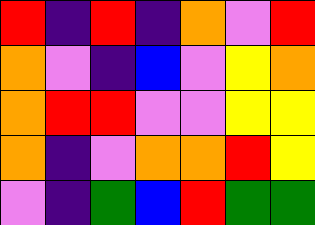[["red", "indigo", "red", "indigo", "orange", "violet", "red"], ["orange", "violet", "indigo", "blue", "violet", "yellow", "orange"], ["orange", "red", "red", "violet", "violet", "yellow", "yellow"], ["orange", "indigo", "violet", "orange", "orange", "red", "yellow"], ["violet", "indigo", "green", "blue", "red", "green", "green"]]